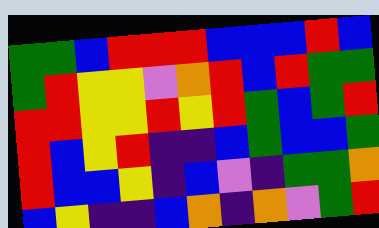[["green", "green", "blue", "red", "red", "red", "blue", "blue", "blue", "red", "blue"], ["green", "red", "yellow", "yellow", "violet", "orange", "red", "blue", "red", "green", "green"], ["red", "red", "yellow", "yellow", "red", "yellow", "red", "green", "blue", "green", "red"], ["red", "blue", "yellow", "red", "indigo", "indigo", "blue", "green", "blue", "blue", "green"], ["red", "blue", "blue", "yellow", "indigo", "blue", "violet", "indigo", "green", "green", "orange"], ["blue", "yellow", "indigo", "indigo", "blue", "orange", "indigo", "orange", "violet", "green", "red"]]